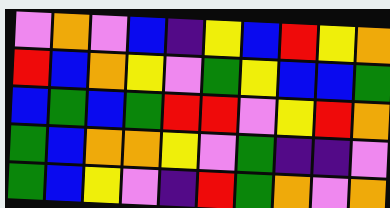[["violet", "orange", "violet", "blue", "indigo", "yellow", "blue", "red", "yellow", "orange"], ["red", "blue", "orange", "yellow", "violet", "green", "yellow", "blue", "blue", "green"], ["blue", "green", "blue", "green", "red", "red", "violet", "yellow", "red", "orange"], ["green", "blue", "orange", "orange", "yellow", "violet", "green", "indigo", "indigo", "violet"], ["green", "blue", "yellow", "violet", "indigo", "red", "green", "orange", "violet", "orange"]]